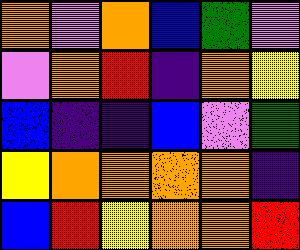[["orange", "violet", "orange", "blue", "green", "violet"], ["violet", "orange", "red", "indigo", "orange", "yellow"], ["blue", "indigo", "indigo", "blue", "violet", "green"], ["yellow", "orange", "orange", "orange", "orange", "indigo"], ["blue", "red", "yellow", "orange", "orange", "red"]]